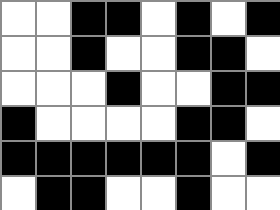[["white", "white", "black", "black", "white", "black", "white", "black"], ["white", "white", "black", "white", "white", "black", "black", "white"], ["white", "white", "white", "black", "white", "white", "black", "black"], ["black", "white", "white", "white", "white", "black", "black", "white"], ["black", "black", "black", "black", "black", "black", "white", "black"], ["white", "black", "black", "white", "white", "black", "white", "white"]]